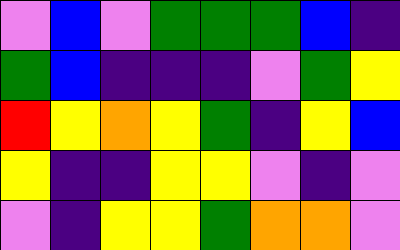[["violet", "blue", "violet", "green", "green", "green", "blue", "indigo"], ["green", "blue", "indigo", "indigo", "indigo", "violet", "green", "yellow"], ["red", "yellow", "orange", "yellow", "green", "indigo", "yellow", "blue"], ["yellow", "indigo", "indigo", "yellow", "yellow", "violet", "indigo", "violet"], ["violet", "indigo", "yellow", "yellow", "green", "orange", "orange", "violet"]]